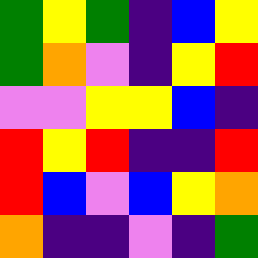[["green", "yellow", "green", "indigo", "blue", "yellow"], ["green", "orange", "violet", "indigo", "yellow", "red"], ["violet", "violet", "yellow", "yellow", "blue", "indigo"], ["red", "yellow", "red", "indigo", "indigo", "red"], ["red", "blue", "violet", "blue", "yellow", "orange"], ["orange", "indigo", "indigo", "violet", "indigo", "green"]]